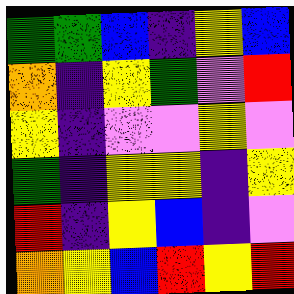[["green", "green", "blue", "indigo", "yellow", "blue"], ["orange", "indigo", "yellow", "green", "violet", "red"], ["yellow", "indigo", "violet", "violet", "yellow", "violet"], ["green", "indigo", "yellow", "yellow", "indigo", "yellow"], ["red", "indigo", "yellow", "blue", "indigo", "violet"], ["orange", "yellow", "blue", "red", "yellow", "red"]]